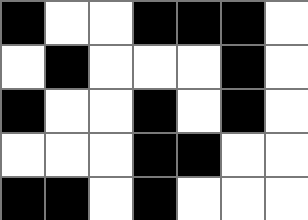[["black", "white", "white", "black", "black", "black", "white"], ["white", "black", "white", "white", "white", "black", "white"], ["black", "white", "white", "black", "white", "black", "white"], ["white", "white", "white", "black", "black", "white", "white"], ["black", "black", "white", "black", "white", "white", "white"]]